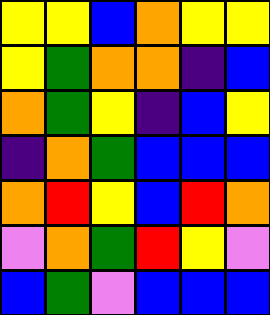[["yellow", "yellow", "blue", "orange", "yellow", "yellow"], ["yellow", "green", "orange", "orange", "indigo", "blue"], ["orange", "green", "yellow", "indigo", "blue", "yellow"], ["indigo", "orange", "green", "blue", "blue", "blue"], ["orange", "red", "yellow", "blue", "red", "orange"], ["violet", "orange", "green", "red", "yellow", "violet"], ["blue", "green", "violet", "blue", "blue", "blue"]]